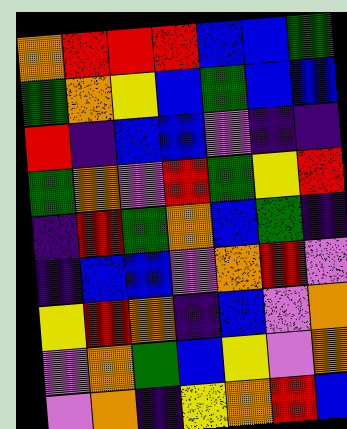[["orange", "red", "red", "red", "blue", "blue", "green"], ["green", "orange", "yellow", "blue", "green", "blue", "blue"], ["red", "indigo", "blue", "blue", "violet", "indigo", "indigo"], ["green", "orange", "violet", "red", "green", "yellow", "red"], ["indigo", "red", "green", "orange", "blue", "green", "indigo"], ["indigo", "blue", "blue", "violet", "orange", "red", "violet"], ["yellow", "red", "orange", "indigo", "blue", "violet", "orange"], ["violet", "orange", "green", "blue", "yellow", "violet", "orange"], ["violet", "orange", "indigo", "yellow", "orange", "red", "blue"]]